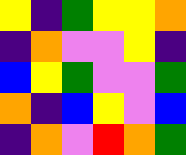[["yellow", "indigo", "green", "yellow", "yellow", "orange"], ["indigo", "orange", "violet", "violet", "yellow", "indigo"], ["blue", "yellow", "green", "violet", "violet", "green"], ["orange", "indigo", "blue", "yellow", "violet", "blue"], ["indigo", "orange", "violet", "red", "orange", "green"]]